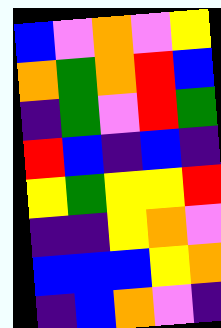[["blue", "violet", "orange", "violet", "yellow"], ["orange", "green", "orange", "red", "blue"], ["indigo", "green", "violet", "red", "green"], ["red", "blue", "indigo", "blue", "indigo"], ["yellow", "green", "yellow", "yellow", "red"], ["indigo", "indigo", "yellow", "orange", "violet"], ["blue", "blue", "blue", "yellow", "orange"], ["indigo", "blue", "orange", "violet", "indigo"]]